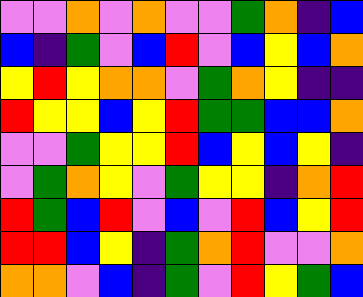[["violet", "violet", "orange", "violet", "orange", "violet", "violet", "green", "orange", "indigo", "blue"], ["blue", "indigo", "green", "violet", "blue", "red", "violet", "blue", "yellow", "blue", "orange"], ["yellow", "red", "yellow", "orange", "orange", "violet", "green", "orange", "yellow", "indigo", "indigo"], ["red", "yellow", "yellow", "blue", "yellow", "red", "green", "green", "blue", "blue", "orange"], ["violet", "violet", "green", "yellow", "yellow", "red", "blue", "yellow", "blue", "yellow", "indigo"], ["violet", "green", "orange", "yellow", "violet", "green", "yellow", "yellow", "indigo", "orange", "red"], ["red", "green", "blue", "red", "violet", "blue", "violet", "red", "blue", "yellow", "red"], ["red", "red", "blue", "yellow", "indigo", "green", "orange", "red", "violet", "violet", "orange"], ["orange", "orange", "violet", "blue", "indigo", "green", "violet", "red", "yellow", "green", "blue"]]